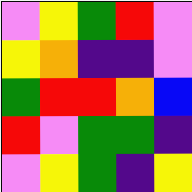[["violet", "yellow", "green", "red", "violet"], ["yellow", "orange", "indigo", "indigo", "violet"], ["green", "red", "red", "orange", "blue"], ["red", "violet", "green", "green", "indigo"], ["violet", "yellow", "green", "indigo", "yellow"]]